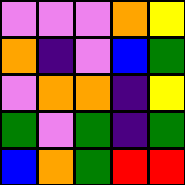[["violet", "violet", "violet", "orange", "yellow"], ["orange", "indigo", "violet", "blue", "green"], ["violet", "orange", "orange", "indigo", "yellow"], ["green", "violet", "green", "indigo", "green"], ["blue", "orange", "green", "red", "red"]]